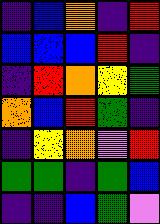[["indigo", "blue", "orange", "indigo", "red"], ["blue", "blue", "blue", "red", "indigo"], ["indigo", "red", "orange", "yellow", "green"], ["orange", "blue", "red", "green", "indigo"], ["indigo", "yellow", "orange", "violet", "red"], ["green", "green", "indigo", "green", "blue"], ["indigo", "indigo", "blue", "green", "violet"]]